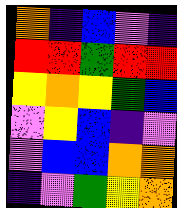[["orange", "indigo", "blue", "violet", "indigo"], ["red", "red", "green", "red", "red"], ["yellow", "orange", "yellow", "green", "blue"], ["violet", "yellow", "blue", "indigo", "violet"], ["violet", "blue", "blue", "orange", "orange"], ["indigo", "violet", "green", "yellow", "orange"]]